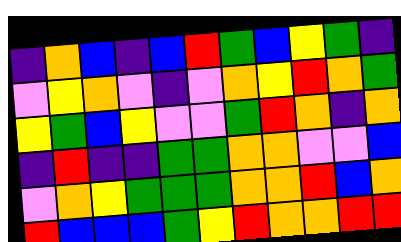[["indigo", "orange", "blue", "indigo", "blue", "red", "green", "blue", "yellow", "green", "indigo"], ["violet", "yellow", "orange", "violet", "indigo", "violet", "orange", "yellow", "red", "orange", "green"], ["yellow", "green", "blue", "yellow", "violet", "violet", "green", "red", "orange", "indigo", "orange"], ["indigo", "red", "indigo", "indigo", "green", "green", "orange", "orange", "violet", "violet", "blue"], ["violet", "orange", "yellow", "green", "green", "green", "orange", "orange", "red", "blue", "orange"], ["red", "blue", "blue", "blue", "green", "yellow", "red", "orange", "orange", "red", "red"]]